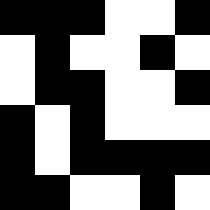[["black", "black", "black", "white", "white", "black"], ["white", "black", "white", "white", "black", "white"], ["white", "black", "black", "white", "white", "black"], ["black", "white", "black", "white", "white", "white"], ["black", "white", "black", "black", "black", "black"], ["black", "black", "white", "white", "black", "white"]]